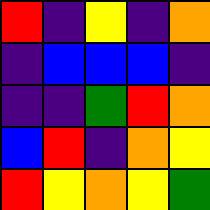[["red", "indigo", "yellow", "indigo", "orange"], ["indigo", "blue", "blue", "blue", "indigo"], ["indigo", "indigo", "green", "red", "orange"], ["blue", "red", "indigo", "orange", "yellow"], ["red", "yellow", "orange", "yellow", "green"]]